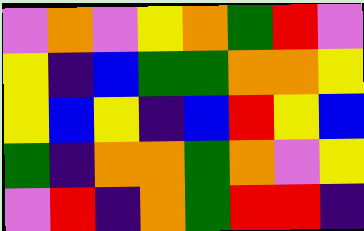[["violet", "orange", "violet", "yellow", "orange", "green", "red", "violet"], ["yellow", "indigo", "blue", "green", "green", "orange", "orange", "yellow"], ["yellow", "blue", "yellow", "indigo", "blue", "red", "yellow", "blue"], ["green", "indigo", "orange", "orange", "green", "orange", "violet", "yellow"], ["violet", "red", "indigo", "orange", "green", "red", "red", "indigo"]]